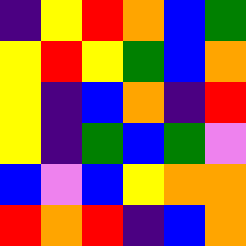[["indigo", "yellow", "red", "orange", "blue", "green"], ["yellow", "red", "yellow", "green", "blue", "orange"], ["yellow", "indigo", "blue", "orange", "indigo", "red"], ["yellow", "indigo", "green", "blue", "green", "violet"], ["blue", "violet", "blue", "yellow", "orange", "orange"], ["red", "orange", "red", "indigo", "blue", "orange"]]